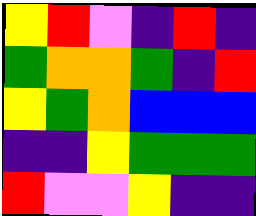[["yellow", "red", "violet", "indigo", "red", "indigo"], ["green", "orange", "orange", "green", "indigo", "red"], ["yellow", "green", "orange", "blue", "blue", "blue"], ["indigo", "indigo", "yellow", "green", "green", "green"], ["red", "violet", "violet", "yellow", "indigo", "indigo"]]